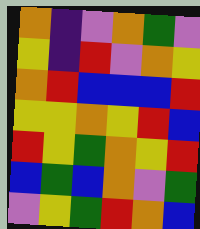[["orange", "indigo", "violet", "orange", "green", "violet"], ["yellow", "indigo", "red", "violet", "orange", "yellow"], ["orange", "red", "blue", "blue", "blue", "red"], ["yellow", "yellow", "orange", "yellow", "red", "blue"], ["red", "yellow", "green", "orange", "yellow", "red"], ["blue", "green", "blue", "orange", "violet", "green"], ["violet", "yellow", "green", "red", "orange", "blue"]]